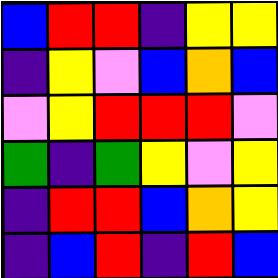[["blue", "red", "red", "indigo", "yellow", "yellow"], ["indigo", "yellow", "violet", "blue", "orange", "blue"], ["violet", "yellow", "red", "red", "red", "violet"], ["green", "indigo", "green", "yellow", "violet", "yellow"], ["indigo", "red", "red", "blue", "orange", "yellow"], ["indigo", "blue", "red", "indigo", "red", "blue"]]